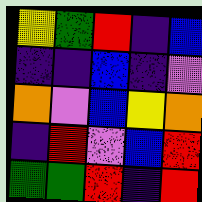[["yellow", "green", "red", "indigo", "blue"], ["indigo", "indigo", "blue", "indigo", "violet"], ["orange", "violet", "blue", "yellow", "orange"], ["indigo", "red", "violet", "blue", "red"], ["green", "green", "red", "indigo", "red"]]